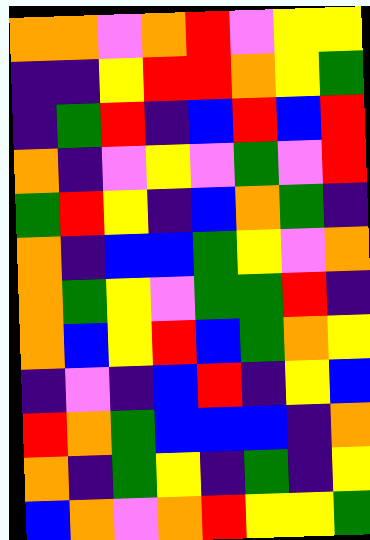[["orange", "orange", "violet", "orange", "red", "violet", "yellow", "yellow"], ["indigo", "indigo", "yellow", "red", "red", "orange", "yellow", "green"], ["indigo", "green", "red", "indigo", "blue", "red", "blue", "red"], ["orange", "indigo", "violet", "yellow", "violet", "green", "violet", "red"], ["green", "red", "yellow", "indigo", "blue", "orange", "green", "indigo"], ["orange", "indigo", "blue", "blue", "green", "yellow", "violet", "orange"], ["orange", "green", "yellow", "violet", "green", "green", "red", "indigo"], ["orange", "blue", "yellow", "red", "blue", "green", "orange", "yellow"], ["indigo", "violet", "indigo", "blue", "red", "indigo", "yellow", "blue"], ["red", "orange", "green", "blue", "blue", "blue", "indigo", "orange"], ["orange", "indigo", "green", "yellow", "indigo", "green", "indigo", "yellow"], ["blue", "orange", "violet", "orange", "red", "yellow", "yellow", "green"]]